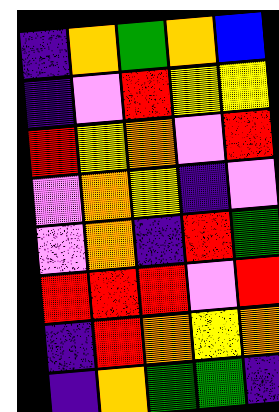[["indigo", "orange", "green", "orange", "blue"], ["indigo", "violet", "red", "yellow", "yellow"], ["red", "yellow", "orange", "violet", "red"], ["violet", "orange", "yellow", "indigo", "violet"], ["violet", "orange", "indigo", "red", "green"], ["red", "red", "red", "violet", "red"], ["indigo", "red", "orange", "yellow", "orange"], ["indigo", "orange", "green", "green", "indigo"]]